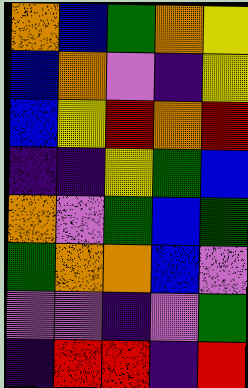[["orange", "blue", "green", "orange", "yellow"], ["blue", "orange", "violet", "indigo", "yellow"], ["blue", "yellow", "red", "orange", "red"], ["indigo", "indigo", "yellow", "green", "blue"], ["orange", "violet", "green", "blue", "green"], ["green", "orange", "orange", "blue", "violet"], ["violet", "violet", "indigo", "violet", "green"], ["indigo", "red", "red", "indigo", "red"]]